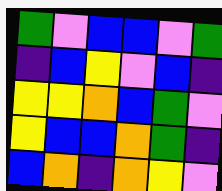[["green", "violet", "blue", "blue", "violet", "green"], ["indigo", "blue", "yellow", "violet", "blue", "indigo"], ["yellow", "yellow", "orange", "blue", "green", "violet"], ["yellow", "blue", "blue", "orange", "green", "indigo"], ["blue", "orange", "indigo", "orange", "yellow", "violet"]]